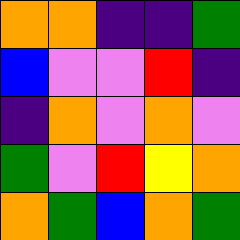[["orange", "orange", "indigo", "indigo", "green"], ["blue", "violet", "violet", "red", "indigo"], ["indigo", "orange", "violet", "orange", "violet"], ["green", "violet", "red", "yellow", "orange"], ["orange", "green", "blue", "orange", "green"]]